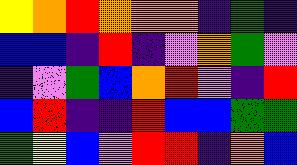[["yellow", "orange", "red", "orange", "orange", "orange", "indigo", "green", "indigo"], ["blue", "blue", "indigo", "red", "indigo", "violet", "orange", "green", "violet"], ["indigo", "violet", "green", "blue", "orange", "red", "violet", "indigo", "red"], ["blue", "red", "indigo", "indigo", "red", "blue", "blue", "green", "green"], ["green", "yellow", "blue", "violet", "red", "red", "indigo", "orange", "blue"]]